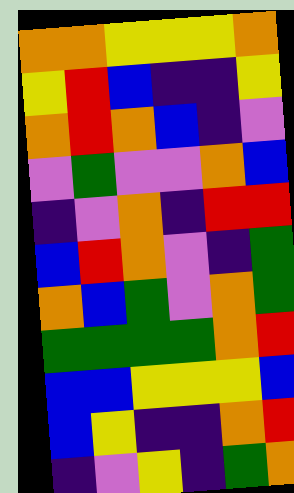[["orange", "orange", "yellow", "yellow", "yellow", "orange"], ["yellow", "red", "blue", "indigo", "indigo", "yellow"], ["orange", "red", "orange", "blue", "indigo", "violet"], ["violet", "green", "violet", "violet", "orange", "blue"], ["indigo", "violet", "orange", "indigo", "red", "red"], ["blue", "red", "orange", "violet", "indigo", "green"], ["orange", "blue", "green", "violet", "orange", "green"], ["green", "green", "green", "green", "orange", "red"], ["blue", "blue", "yellow", "yellow", "yellow", "blue"], ["blue", "yellow", "indigo", "indigo", "orange", "red"], ["indigo", "violet", "yellow", "indigo", "green", "orange"]]